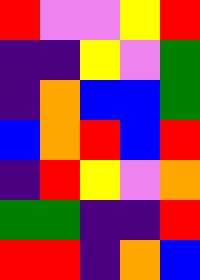[["red", "violet", "violet", "yellow", "red"], ["indigo", "indigo", "yellow", "violet", "green"], ["indigo", "orange", "blue", "blue", "green"], ["blue", "orange", "red", "blue", "red"], ["indigo", "red", "yellow", "violet", "orange"], ["green", "green", "indigo", "indigo", "red"], ["red", "red", "indigo", "orange", "blue"]]